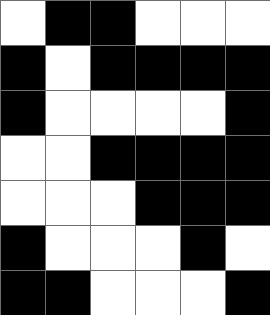[["white", "black", "black", "white", "white", "white"], ["black", "white", "black", "black", "black", "black"], ["black", "white", "white", "white", "white", "black"], ["white", "white", "black", "black", "black", "black"], ["white", "white", "white", "black", "black", "black"], ["black", "white", "white", "white", "black", "white"], ["black", "black", "white", "white", "white", "black"]]